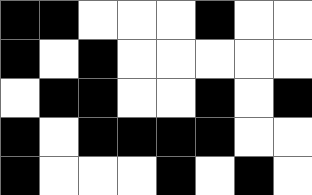[["black", "black", "white", "white", "white", "black", "white", "white"], ["black", "white", "black", "white", "white", "white", "white", "white"], ["white", "black", "black", "white", "white", "black", "white", "black"], ["black", "white", "black", "black", "black", "black", "white", "white"], ["black", "white", "white", "white", "black", "white", "black", "white"]]